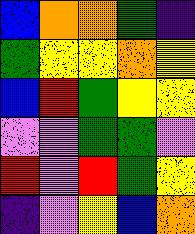[["blue", "orange", "orange", "green", "indigo"], ["green", "yellow", "yellow", "orange", "yellow"], ["blue", "red", "green", "yellow", "yellow"], ["violet", "violet", "green", "green", "violet"], ["red", "violet", "red", "green", "yellow"], ["indigo", "violet", "yellow", "blue", "orange"]]